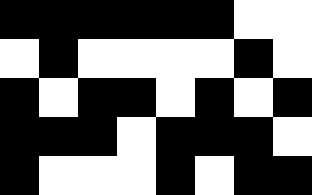[["black", "black", "black", "black", "black", "black", "white", "white"], ["white", "black", "white", "white", "white", "white", "black", "white"], ["black", "white", "black", "black", "white", "black", "white", "black"], ["black", "black", "black", "white", "black", "black", "black", "white"], ["black", "white", "white", "white", "black", "white", "black", "black"]]